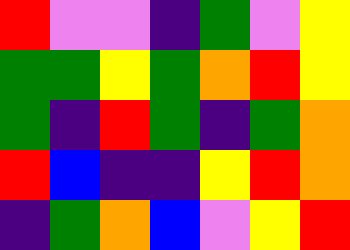[["red", "violet", "violet", "indigo", "green", "violet", "yellow"], ["green", "green", "yellow", "green", "orange", "red", "yellow"], ["green", "indigo", "red", "green", "indigo", "green", "orange"], ["red", "blue", "indigo", "indigo", "yellow", "red", "orange"], ["indigo", "green", "orange", "blue", "violet", "yellow", "red"]]